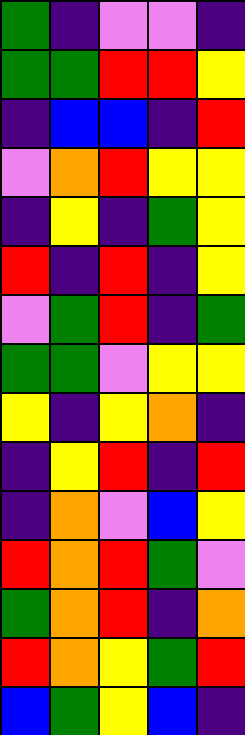[["green", "indigo", "violet", "violet", "indigo"], ["green", "green", "red", "red", "yellow"], ["indigo", "blue", "blue", "indigo", "red"], ["violet", "orange", "red", "yellow", "yellow"], ["indigo", "yellow", "indigo", "green", "yellow"], ["red", "indigo", "red", "indigo", "yellow"], ["violet", "green", "red", "indigo", "green"], ["green", "green", "violet", "yellow", "yellow"], ["yellow", "indigo", "yellow", "orange", "indigo"], ["indigo", "yellow", "red", "indigo", "red"], ["indigo", "orange", "violet", "blue", "yellow"], ["red", "orange", "red", "green", "violet"], ["green", "orange", "red", "indigo", "orange"], ["red", "orange", "yellow", "green", "red"], ["blue", "green", "yellow", "blue", "indigo"]]